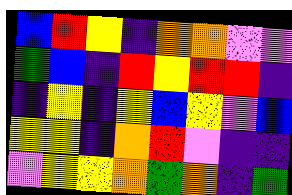[["blue", "red", "yellow", "indigo", "orange", "orange", "violet", "violet"], ["green", "blue", "indigo", "red", "yellow", "red", "red", "indigo"], ["indigo", "yellow", "indigo", "yellow", "blue", "yellow", "violet", "blue"], ["yellow", "yellow", "indigo", "orange", "red", "violet", "indigo", "indigo"], ["violet", "yellow", "yellow", "orange", "green", "orange", "indigo", "green"]]